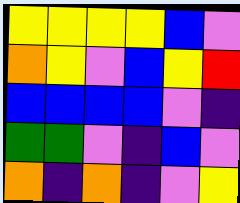[["yellow", "yellow", "yellow", "yellow", "blue", "violet"], ["orange", "yellow", "violet", "blue", "yellow", "red"], ["blue", "blue", "blue", "blue", "violet", "indigo"], ["green", "green", "violet", "indigo", "blue", "violet"], ["orange", "indigo", "orange", "indigo", "violet", "yellow"]]